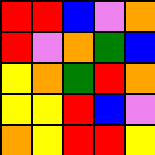[["red", "red", "blue", "violet", "orange"], ["red", "violet", "orange", "green", "blue"], ["yellow", "orange", "green", "red", "orange"], ["yellow", "yellow", "red", "blue", "violet"], ["orange", "yellow", "red", "red", "yellow"]]